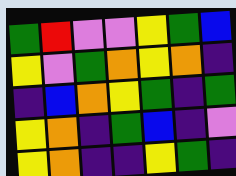[["green", "red", "violet", "violet", "yellow", "green", "blue"], ["yellow", "violet", "green", "orange", "yellow", "orange", "indigo"], ["indigo", "blue", "orange", "yellow", "green", "indigo", "green"], ["yellow", "orange", "indigo", "green", "blue", "indigo", "violet"], ["yellow", "orange", "indigo", "indigo", "yellow", "green", "indigo"]]